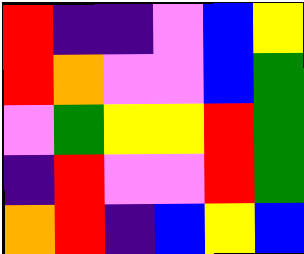[["red", "indigo", "indigo", "violet", "blue", "yellow"], ["red", "orange", "violet", "violet", "blue", "green"], ["violet", "green", "yellow", "yellow", "red", "green"], ["indigo", "red", "violet", "violet", "red", "green"], ["orange", "red", "indigo", "blue", "yellow", "blue"]]